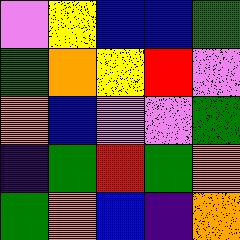[["violet", "yellow", "blue", "blue", "green"], ["green", "orange", "yellow", "red", "violet"], ["orange", "blue", "violet", "violet", "green"], ["indigo", "green", "red", "green", "orange"], ["green", "orange", "blue", "indigo", "orange"]]